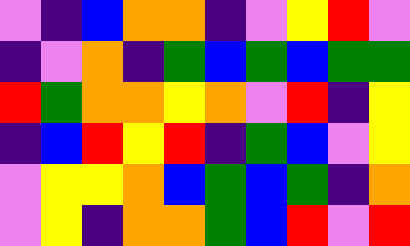[["violet", "indigo", "blue", "orange", "orange", "indigo", "violet", "yellow", "red", "violet"], ["indigo", "violet", "orange", "indigo", "green", "blue", "green", "blue", "green", "green"], ["red", "green", "orange", "orange", "yellow", "orange", "violet", "red", "indigo", "yellow"], ["indigo", "blue", "red", "yellow", "red", "indigo", "green", "blue", "violet", "yellow"], ["violet", "yellow", "yellow", "orange", "blue", "green", "blue", "green", "indigo", "orange"], ["violet", "yellow", "indigo", "orange", "orange", "green", "blue", "red", "violet", "red"]]